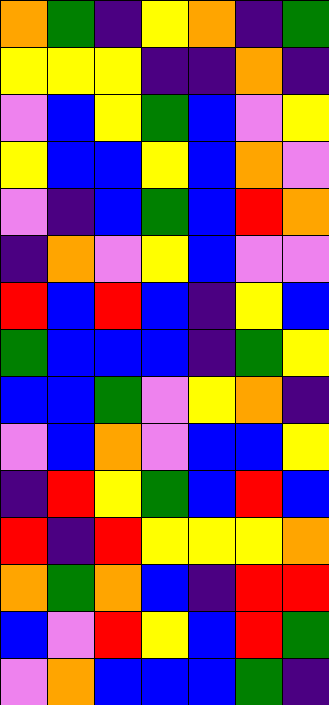[["orange", "green", "indigo", "yellow", "orange", "indigo", "green"], ["yellow", "yellow", "yellow", "indigo", "indigo", "orange", "indigo"], ["violet", "blue", "yellow", "green", "blue", "violet", "yellow"], ["yellow", "blue", "blue", "yellow", "blue", "orange", "violet"], ["violet", "indigo", "blue", "green", "blue", "red", "orange"], ["indigo", "orange", "violet", "yellow", "blue", "violet", "violet"], ["red", "blue", "red", "blue", "indigo", "yellow", "blue"], ["green", "blue", "blue", "blue", "indigo", "green", "yellow"], ["blue", "blue", "green", "violet", "yellow", "orange", "indigo"], ["violet", "blue", "orange", "violet", "blue", "blue", "yellow"], ["indigo", "red", "yellow", "green", "blue", "red", "blue"], ["red", "indigo", "red", "yellow", "yellow", "yellow", "orange"], ["orange", "green", "orange", "blue", "indigo", "red", "red"], ["blue", "violet", "red", "yellow", "blue", "red", "green"], ["violet", "orange", "blue", "blue", "blue", "green", "indigo"]]